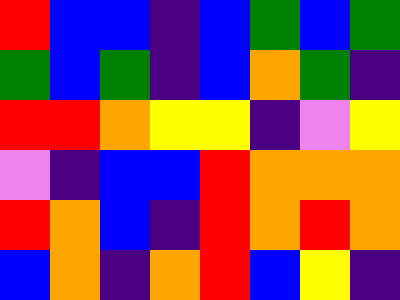[["red", "blue", "blue", "indigo", "blue", "green", "blue", "green"], ["green", "blue", "green", "indigo", "blue", "orange", "green", "indigo"], ["red", "red", "orange", "yellow", "yellow", "indigo", "violet", "yellow"], ["violet", "indigo", "blue", "blue", "red", "orange", "orange", "orange"], ["red", "orange", "blue", "indigo", "red", "orange", "red", "orange"], ["blue", "orange", "indigo", "orange", "red", "blue", "yellow", "indigo"]]